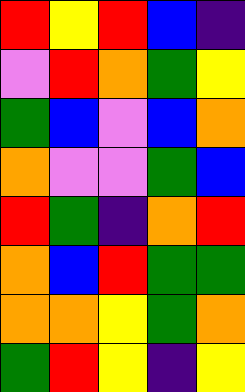[["red", "yellow", "red", "blue", "indigo"], ["violet", "red", "orange", "green", "yellow"], ["green", "blue", "violet", "blue", "orange"], ["orange", "violet", "violet", "green", "blue"], ["red", "green", "indigo", "orange", "red"], ["orange", "blue", "red", "green", "green"], ["orange", "orange", "yellow", "green", "orange"], ["green", "red", "yellow", "indigo", "yellow"]]